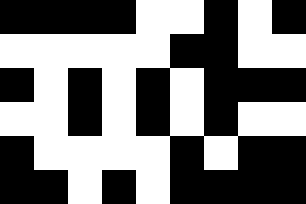[["black", "black", "black", "black", "white", "white", "black", "white", "black"], ["white", "white", "white", "white", "white", "black", "black", "white", "white"], ["black", "white", "black", "white", "black", "white", "black", "black", "black"], ["white", "white", "black", "white", "black", "white", "black", "white", "white"], ["black", "white", "white", "white", "white", "black", "white", "black", "black"], ["black", "black", "white", "black", "white", "black", "black", "black", "black"]]